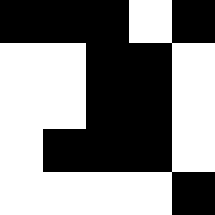[["black", "black", "black", "white", "black"], ["white", "white", "black", "black", "white"], ["white", "white", "black", "black", "white"], ["white", "black", "black", "black", "white"], ["white", "white", "white", "white", "black"]]